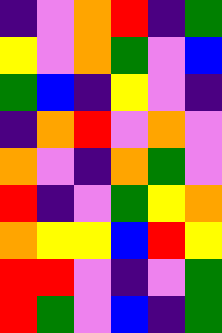[["indigo", "violet", "orange", "red", "indigo", "green"], ["yellow", "violet", "orange", "green", "violet", "blue"], ["green", "blue", "indigo", "yellow", "violet", "indigo"], ["indigo", "orange", "red", "violet", "orange", "violet"], ["orange", "violet", "indigo", "orange", "green", "violet"], ["red", "indigo", "violet", "green", "yellow", "orange"], ["orange", "yellow", "yellow", "blue", "red", "yellow"], ["red", "red", "violet", "indigo", "violet", "green"], ["red", "green", "violet", "blue", "indigo", "green"]]